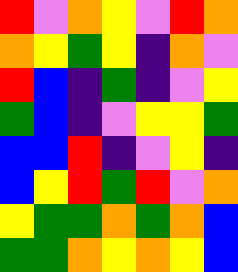[["red", "violet", "orange", "yellow", "violet", "red", "orange"], ["orange", "yellow", "green", "yellow", "indigo", "orange", "violet"], ["red", "blue", "indigo", "green", "indigo", "violet", "yellow"], ["green", "blue", "indigo", "violet", "yellow", "yellow", "green"], ["blue", "blue", "red", "indigo", "violet", "yellow", "indigo"], ["blue", "yellow", "red", "green", "red", "violet", "orange"], ["yellow", "green", "green", "orange", "green", "orange", "blue"], ["green", "green", "orange", "yellow", "orange", "yellow", "blue"]]